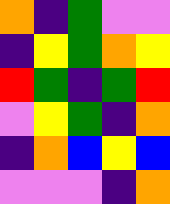[["orange", "indigo", "green", "violet", "violet"], ["indigo", "yellow", "green", "orange", "yellow"], ["red", "green", "indigo", "green", "red"], ["violet", "yellow", "green", "indigo", "orange"], ["indigo", "orange", "blue", "yellow", "blue"], ["violet", "violet", "violet", "indigo", "orange"]]